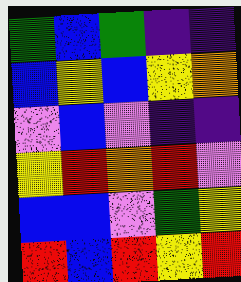[["green", "blue", "green", "indigo", "indigo"], ["blue", "yellow", "blue", "yellow", "orange"], ["violet", "blue", "violet", "indigo", "indigo"], ["yellow", "red", "orange", "red", "violet"], ["blue", "blue", "violet", "green", "yellow"], ["red", "blue", "red", "yellow", "red"]]